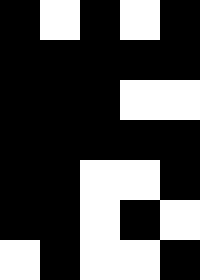[["black", "white", "black", "white", "black"], ["black", "black", "black", "black", "black"], ["black", "black", "black", "white", "white"], ["black", "black", "black", "black", "black"], ["black", "black", "white", "white", "black"], ["black", "black", "white", "black", "white"], ["white", "black", "white", "white", "black"]]